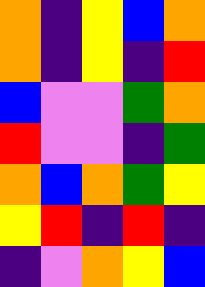[["orange", "indigo", "yellow", "blue", "orange"], ["orange", "indigo", "yellow", "indigo", "red"], ["blue", "violet", "violet", "green", "orange"], ["red", "violet", "violet", "indigo", "green"], ["orange", "blue", "orange", "green", "yellow"], ["yellow", "red", "indigo", "red", "indigo"], ["indigo", "violet", "orange", "yellow", "blue"]]